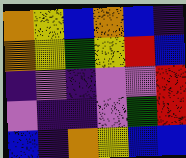[["orange", "yellow", "blue", "orange", "blue", "indigo"], ["orange", "yellow", "green", "yellow", "red", "blue"], ["indigo", "violet", "indigo", "violet", "violet", "red"], ["violet", "indigo", "indigo", "violet", "green", "red"], ["blue", "indigo", "orange", "yellow", "blue", "blue"]]